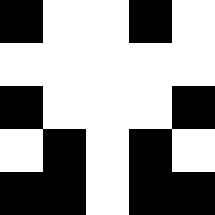[["black", "white", "white", "black", "white"], ["white", "white", "white", "white", "white"], ["black", "white", "white", "white", "black"], ["white", "black", "white", "black", "white"], ["black", "black", "white", "black", "black"]]